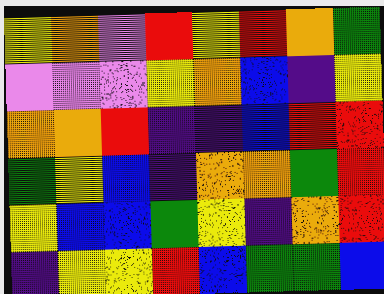[["yellow", "orange", "violet", "red", "yellow", "red", "orange", "green"], ["violet", "violet", "violet", "yellow", "orange", "blue", "indigo", "yellow"], ["orange", "orange", "red", "indigo", "indigo", "blue", "red", "red"], ["green", "yellow", "blue", "indigo", "orange", "orange", "green", "red"], ["yellow", "blue", "blue", "green", "yellow", "indigo", "orange", "red"], ["indigo", "yellow", "yellow", "red", "blue", "green", "green", "blue"]]